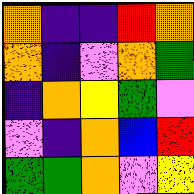[["orange", "indigo", "indigo", "red", "orange"], ["orange", "indigo", "violet", "orange", "green"], ["indigo", "orange", "yellow", "green", "violet"], ["violet", "indigo", "orange", "blue", "red"], ["green", "green", "orange", "violet", "yellow"]]